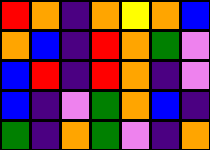[["red", "orange", "indigo", "orange", "yellow", "orange", "blue"], ["orange", "blue", "indigo", "red", "orange", "green", "violet"], ["blue", "red", "indigo", "red", "orange", "indigo", "violet"], ["blue", "indigo", "violet", "green", "orange", "blue", "indigo"], ["green", "indigo", "orange", "green", "violet", "indigo", "orange"]]